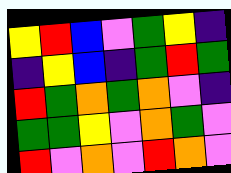[["yellow", "red", "blue", "violet", "green", "yellow", "indigo"], ["indigo", "yellow", "blue", "indigo", "green", "red", "green"], ["red", "green", "orange", "green", "orange", "violet", "indigo"], ["green", "green", "yellow", "violet", "orange", "green", "violet"], ["red", "violet", "orange", "violet", "red", "orange", "violet"]]